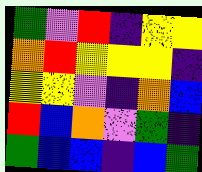[["green", "violet", "red", "indigo", "yellow", "yellow"], ["orange", "red", "yellow", "yellow", "yellow", "indigo"], ["yellow", "yellow", "violet", "indigo", "orange", "blue"], ["red", "blue", "orange", "violet", "green", "indigo"], ["green", "blue", "blue", "indigo", "blue", "green"]]